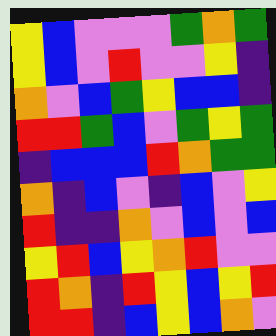[["yellow", "blue", "violet", "violet", "violet", "green", "orange", "green"], ["yellow", "blue", "violet", "red", "violet", "violet", "yellow", "indigo"], ["orange", "violet", "blue", "green", "yellow", "blue", "blue", "indigo"], ["red", "red", "green", "blue", "violet", "green", "yellow", "green"], ["indigo", "blue", "blue", "blue", "red", "orange", "green", "green"], ["orange", "indigo", "blue", "violet", "indigo", "blue", "violet", "yellow"], ["red", "indigo", "indigo", "orange", "violet", "blue", "violet", "blue"], ["yellow", "red", "blue", "yellow", "orange", "red", "violet", "violet"], ["red", "orange", "indigo", "red", "yellow", "blue", "yellow", "red"], ["red", "red", "indigo", "blue", "yellow", "blue", "orange", "violet"]]